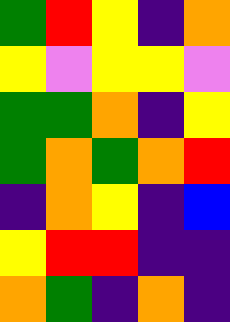[["green", "red", "yellow", "indigo", "orange"], ["yellow", "violet", "yellow", "yellow", "violet"], ["green", "green", "orange", "indigo", "yellow"], ["green", "orange", "green", "orange", "red"], ["indigo", "orange", "yellow", "indigo", "blue"], ["yellow", "red", "red", "indigo", "indigo"], ["orange", "green", "indigo", "orange", "indigo"]]